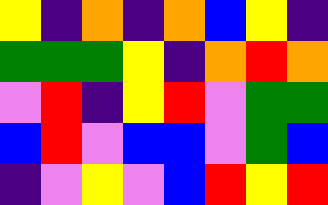[["yellow", "indigo", "orange", "indigo", "orange", "blue", "yellow", "indigo"], ["green", "green", "green", "yellow", "indigo", "orange", "red", "orange"], ["violet", "red", "indigo", "yellow", "red", "violet", "green", "green"], ["blue", "red", "violet", "blue", "blue", "violet", "green", "blue"], ["indigo", "violet", "yellow", "violet", "blue", "red", "yellow", "red"]]